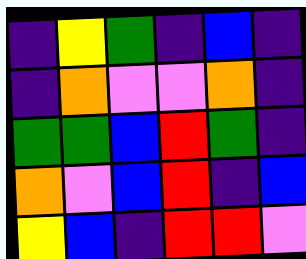[["indigo", "yellow", "green", "indigo", "blue", "indigo"], ["indigo", "orange", "violet", "violet", "orange", "indigo"], ["green", "green", "blue", "red", "green", "indigo"], ["orange", "violet", "blue", "red", "indigo", "blue"], ["yellow", "blue", "indigo", "red", "red", "violet"]]